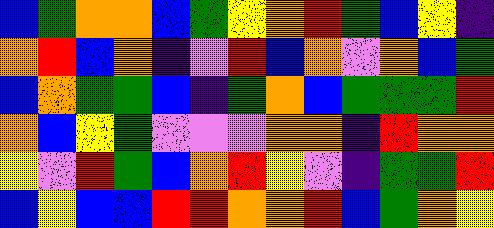[["blue", "green", "orange", "orange", "blue", "green", "yellow", "orange", "red", "green", "blue", "yellow", "indigo"], ["orange", "red", "blue", "orange", "indigo", "violet", "red", "blue", "orange", "violet", "orange", "blue", "green"], ["blue", "orange", "green", "green", "blue", "indigo", "green", "orange", "blue", "green", "green", "green", "red"], ["orange", "blue", "yellow", "green", "violet", "violet", "violet", "orange", "orange", "indigo", "red", "orange", "orange"], ["yellow", "violet", "red", "green", "blue", "orange", "red", "yellow", "violet", "indigo", "green", "green", "red"], ["blue", "yellow", "blue", "blue", "red", "red", "orange", "orange", "red", "blue", "green", "orange", "yellow"]]